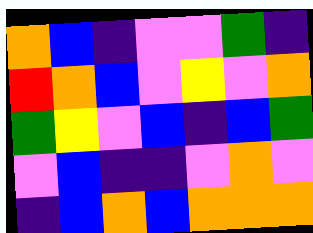[["orange", "blue", "indigo", "violet", "violet", "green", "indigo"], ["red", "orange", "blue", "violet", "yellow", "violet", "orange"], ["green", "yellow", "violet", "blue", "indigo", "blue", "green"], ["violet", "blue", "indigo", "indigo", "violet", "orange", "violet"], ["indigo", "blue", "orange", "blue", "orange", "orange", "orange"]]